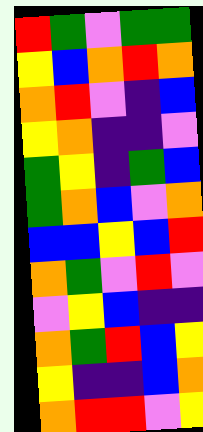[["red", "green", "violet", "green", "green"], ["yellow", "blue", "orange", "red", "orange"], ["orange", "red", "violet", "indigo", "blue"], ["yellow", "orange", "indigo", "indigo", "violet"], ["green", "yellow", "indigo", "green", "blue"], ["green", "orange", "blue", "violet", "orange"], ["blue", "blue", "yellow", "blue", "red"], ["orange", "green", "violet", "red", "violet"], ["violet", "yellow", "blue", "indigo", "indigo"], ["orange", "green", "red", "blue", "yellow"], ["yellow", "indigo", "indigo", "blue", "orange"], ["orange", "red", "red", "violet", "yellow"]]